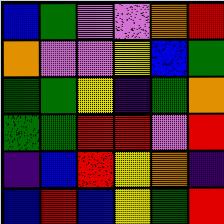[["blue", "green", "violet", "violet", "orange", "red"], ["orange", "violet", "violet", "yellow", "blue", "green"], ["green", "green", "yellow", "indigo", "green", "orange"], ["green", "green", "red", "red", "violet", "red"], ["indigo", "blue", "red", "yellow", "orange", "indigo"], ["blue", "red", "blue", "yellow", "green", "red"]]